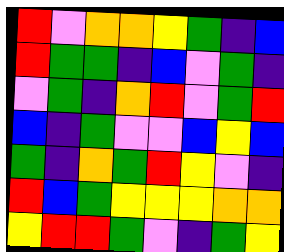[["red", "violet", "orange", "orange", "yellow", "green", "indigo", "blue"], ["red", "green", "green", "indigo", "blue", "violet", "green", "indigo"], ["violet", "green", "indigo", "orange", "red", "violet", "green", "red"], ["blue", "indigo", "green", "violet", "violet", "blue", "yellow", "blue"], ["green", "indigo", "orange", "green", "red", "yellow", "violet", "indigo"], ["red", "blue", "green", "yellow", "yellow", "yellow", "orange", "orange"], ["yellow", "red", "red", "green", "violet", "indigo", "green", "yellow"]]